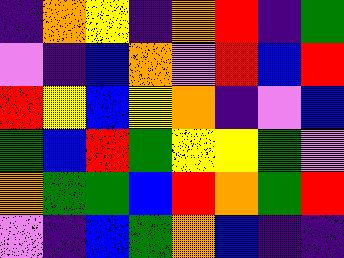[["indigo", "orange", "yellow", "indigo", "orange", "red", "indigo", "green"], ["violet", "indigo", "blue", "orange", "violet", "red", "blue", "red"], ["red", "yellow", "blue", "yellow", "orange", "indigo", "violet", "blue"], ["green", "blue", "red", "green", "yellow", "yellow", "green", "violet"], ["orange", "green", "green", "blue", "red", "orange", "green", "red"], ["violet", "indigo", "blue", "green", "orange", "blue", "indigo", "indigo"]]